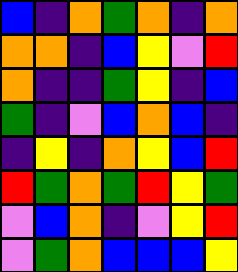[["blue", "indigo", "orange", "green", "orange", "indigo", "orange"], ["orange", "orange", "indigo", "blue", "yellow", "violet", "red"], ["orange", "indigo", "indigo", "green", "yellow", "indigo", "blue"], ["green", "indigo", "violet", "blue", "orange", "blue", "indigo"], ["indigo", "yellow", "indigo", "orange", "yellow", "blue", "red"], ["red", "green", "orange", "green", "red", "yellow", "green"], ["violet", "blue", "orange", "indigo", "violet", "yellow", "red"], ["violet", "green", "orange", "blue", "blue", "blue", "yellow"]]